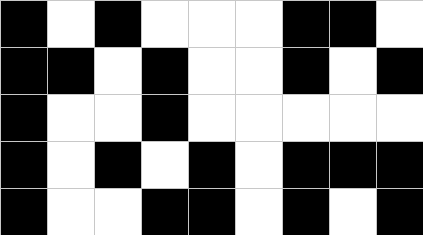[["black", "white", "black", "white", "white", "white", "black", "black", "white"], ["black", "black", "white", "black", "white", "white", "black", "white", "black"], ["black", "white", "white", "black", "white", "white", "white", "white", "white"], ["black", "white", "black", "white", "black", "white", "black", "black", "black"], ["black", "white", "white", "black", "black", "white", "black", "white", "black"]]